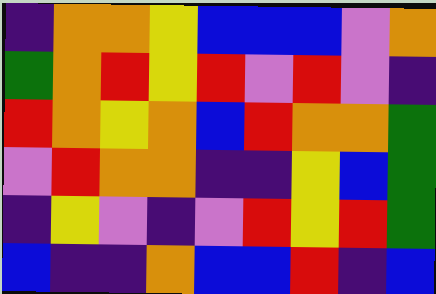[["indigo", "orange", "orange", "yellow", "blue", "blue", "blue", "violet", "orange"], ["green", "orange", "red", "yellow", "red", "violet", "red", "violet", "indigo"], ["red", "orange", "yellow", "orange", "blue", "red", "orange", "orange", "green"], ["violet", "red", "orange", "orange", "indigo", "indigo", "yellow", "blue", "green"], ["indigo", "yellow", "violet", "indigo", "violet", "red", "yellow", "red", "green"], ["blue", "indigo", "indigo", "orange", "blue", "blue", "red", "indigo", "blue"]]